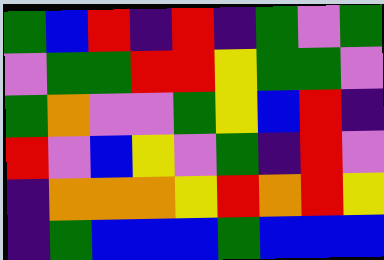[["green", "blue", "red", "indigo", "red", "indigo", "green", "violet", "green"], ["violet", "green", "green", "red", "red", "yellow", "green", "green", "violet"], ["green", "orange", "violet", "violet", "green", "yellow", "blue", "red", "indigo"], ["red", "violet", "blue", "yellow", "violet", "green", "indigo", "red", "violet"], ["indigo", "orange", "orange", "orange", "yellow", "red", "orange", "red", "yellow"], ["indigo", "green", "blue", "blue", "blue", "green", "blue", "blue", "blue"]]